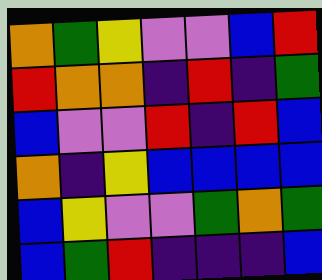[["orange", "green", "yellow", "violet", "violet", "blue", "red"], ["red", "orange", "orange", "indigo", "red", "indigo", "green"], ["blue", "violet", "violet", "red", "indigo", "red", "blue"], ["orange", "indigo", "yellow", "blue", "blue", "blue", "blue"], ["blue", "yellow", "violet", "violet", "green", "orange", "green"], ["blue", "green", "red", "indigo", "indigo", "indigo", "blue"]]